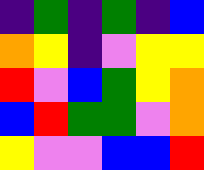[["indigo", "green", "indigo", "green", "indigo", "blue"], ["orange", "yellow", "indigo", "violet", "yellow", "yellow"], ["red", "violet", "blue", "green", "yellow", "orange"], ["blue", "red", "green", "green", "violet", "orange"], ["yellow", "violet", "violet", "blue", "blue", "red"]]